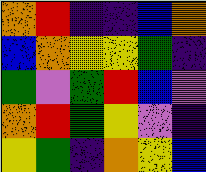[["orange", "red", "indigo", "indigo", "blue", "orange"], ["blue", "orange", "yellow", "yellow", "green", "indigo"], ["green", "violet", "green", "red", "blue", "violet"], ["orange", "red", "green", "yellow", "violet", "indigo"], ["yellow", "green", "indigo", "orange", "yellow", "blue"]]